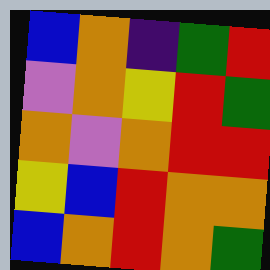[["blue", "orange", "indigo", "green", "red"], ["violet", "orange", "yellow", "red", "green"], ["orange", "violet", "orange", "red", "red"], ["yellow", "blue", "red", "orange", "orange"], ["blue", "orange", "red", "orange", "green"]]